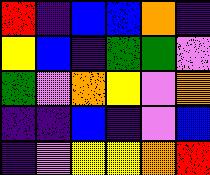[["red", "indigo", "blue", "blue", "orange", "indigo"], ["yellow", "blue", "indigo", "green", "green", "violet"], ["green", "violet", "orange", "yellow", "violet", "orange"], ["indigo", "indigo", "blue", "indigo", "violet", "blue"], ["indigo", "violet", "yellow", "yellow", "orange", "red"]]